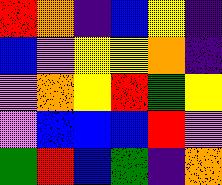[["red", "orange", "indigo", "blue", "yellow", "indigo"], ["blue", "violet", "yellow", "yellow", "orange", "indigo"], ["violet", "orange", "yellow", "red", "green", "yellow"], ["violet", "blue", "blue", "blue", "red", "violet"], ["green", "red", "blue", "green", "indigo", "orange"]]